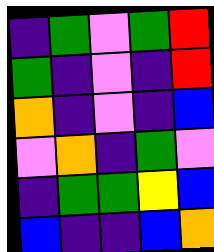[["indigo", "green", "violet", "green", "red"], ["green", "indigo", "violet", "indigo", "red"], ["orange", "indigo", "violet", "indigo", "blue"], ["violet", "orange", "indigo", "green", "violet"], ["indigo", "green", "green", "yellow", "blue"], ["blue", "indigo", "indigo", "blue", "orange"]]